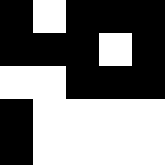[["black", "white", "black", "black", "black"], ["black", "black", "black", "white", "black"], ["white", "white", "black", "black", "black"], ["black", "white", "white", "white", "white"], ["black", "white", "white", "white", "white"]]